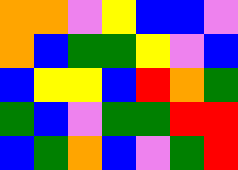[["orange", "orange", "violet", "yellow", "blue", "blue", "violet"], ["orange", "blue", "green", "green", "yellow", "violet", "blue"], ["blue", "yellow", "yellow", "blue", "red", "orange", "green"], ["green", "blue", "violet", "green", "green", "red", "red"], ["blue", "green", "orange", "blue", "violet", "green", "red"]]